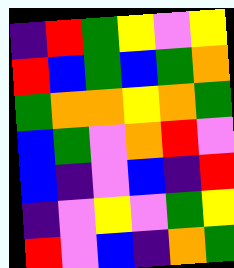[["indigo", "red", "green", "yellow", "violet", "yellow"], ["red", "blue", "green", "blue", "green", "orange"], ["green", "orange", "orange", "yellow", "orange", "green"], ["blue", "green", "violet", "orange", "red", "violet"], ["blue", "indigo", "violet", "blue", "indigo", "red"], ["indigo", "violet", "yellow", "violet", "green", "yellow"], ["red", "violet", "blue", "indigo", "orange", "green"]]